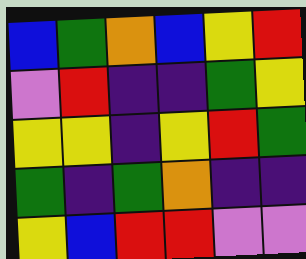[["blue", "green", "orange", "blue", "yellow", "red"], ["violet", "red", "indigo", "indigo", "green", "yellow"], ["yellow", "yellow", "indigo", "yellow", "red", "green"], ["green", "indigo", "green", "orange", "indigo", "indigo"], ["yellow", "blue", "red", "red", "violet", "violet"]]